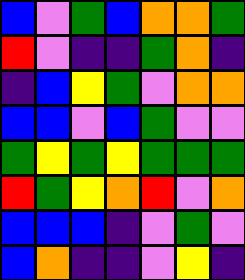[["blue", "violet", "green", "blue", "orange", "orange", "green"], ["red", "violet", "indigo", "indigo", "green", "orange", "indigo"], ["indigo", "blue", "yellow", "green", "violet", "orange", "orange"], ["blue", "blue", "violet", "blue", "green", "violet", "violet"], ["green", "yellow", "green", "yellow", "green", "green", "green"], ["red", "green", "yellow", "orange", "red", "violet", "orange"], ["blue", "blue", "blue", "indigo", "violet", "green", "violet"], ["blue", "orange", "indigo", "indigo", "violet", "yellow", "indigo"]]